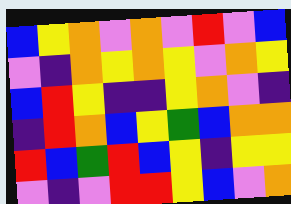[["blue", "yellow", "orange", "violet", "orange", "violet", "red", "violet", "blue"], ["violet", "indigo", "orange", "yellow", "orange", "yellow", "violet", "orange", "yellow"], ["blue", "red", "yellow", "indigo", "indigo", "yellow", "orange", "violet", "indigo"], ["indigo", "red", "orange", "blue", "yellow", "green", "blue", "orange", "orange"], ["red", "blue", "green", "red", "blue", "yellow", "indigo", "yellow", "yellow"], ["violet", "indigo", "violet", "red", "red", "yellow", "blue", "violet", "orange"]]